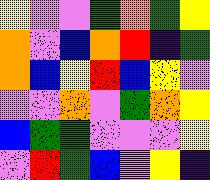[["yellow", "violet", "violet", "green", "orange", "green", "yellow"], ["orange", "violet", "blue", "orange", "red", "indigo", "green"], ["orange", "blue", "yellow", "red", "blue", "yellow", "violet"], ["violet", "violet", "orange", "violet", "green", "orange", "yellow"], ["blue", "green", "green", "violet", "violet", "violet", "yellow"], ["violet", "red", "green", "blue", "violet", "yellow", "indigo"]]